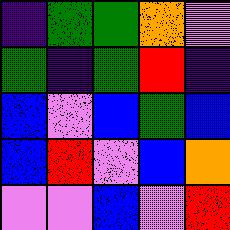[["indigo", "green", "green", "orange", "violet"], ["green", "indigo", "green", "red", "indigo"], ["blue", "violet", "blue", "green", "blue"], ["blue", "red", "violet", "blue", "orange"], ["violet", "violet", "blue", "violet", "red"]]